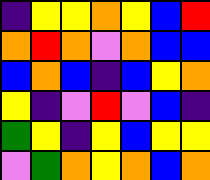[["indigo", "yellow", "yellow", "orange", "yellow", "blue", "red"], ["orange", "red", "orange", "violet", "orange", "blue", "blue"], ["blue", "orange", "blue", "indigo", "blue", "yellow", "orange"], ["yellow", "indigo", "violet", "red", "violet", "blue", "indigo"], ["green", "yellow", "indigo", "yellow", "blue", "yellow", "yellow"], ["violet", "green", "orange", "yellow", "orange", "blue", "orange"]]